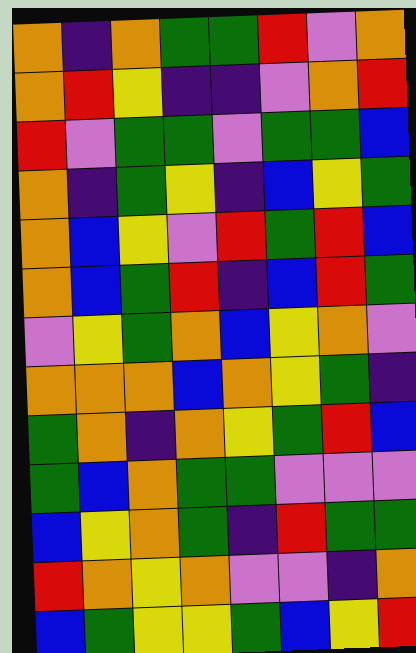[["orange", "indigo", "orange", "green", "green", "red", "violet", "orange"], ["orange", "red", "yellow", "indigo", "indigo", "violet", "orange", "red"], ["red", "violet", "green", "green", "violet", "green", "green", "blue"], ["orange", "indigo", "green", "yellow", "indigo", "blue", "yellow", "green"], ["orange", "blue", "yellow", "violet", "red", "green", "red", "blue"], ["orange", "blue", "green", "red", "indigo", "blue", "red", "green"], ["violet", "yellow", "green", "orange", "blue", "yellow", "orange", "violet"], ["orange", "orange", "orange", "blue", "orange", "yellow", "green", "indigo"], ["green", "orange", "indigo", "orange", "yellow", "green", "red", "blue"], ["green", "blue", "orange", "green", "green", "violet", "violet", "violet"], ["blue", "yellow", "orange", "green", "indigo", "red", "green", "green"], ["red", "orange", "yellow", "orange", "violet", "violet", "indigo", "orange"], ["blue", "green", "yellow", "yellow", "green", "blue", "yellow", "red"]]